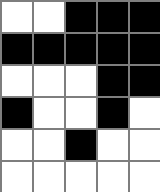[["white", "white", "black", "black", "black"], ["black", "black", "black", "black", "black"], ["white", "white", "white", "black", "black"], ["black", "white", "white", "black", "white"], ["white", "white", "black", "white", "white"], ["white", "white", "white", "white", "white"]]